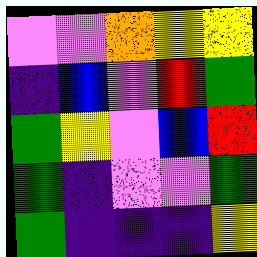[["violet", "violet", "orange", "yellow", "yellow"], ["indigo", "blue", "violet", "red", "green"], ["green", "yellow", "violet", "blue", "red"], ["green", "indigo", "violet", "violet", "green"], ["green", "indigo", "indigo", "indigo", "yellow"]]